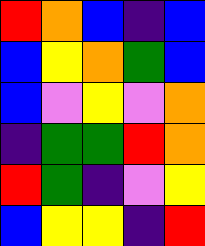[["red", "orange", "blue", "indigo", "blue"], ["blue", "yellow", "orange", "green", "blue"], ["blue", "violet", "yellow", "violet", "orange"], ["indigo", "green", "green", "red", "orange"], ["red", "green", "indigo", "violet", "yellow"], ["blue", "yellow", "yellow", "indigo", "red"]]